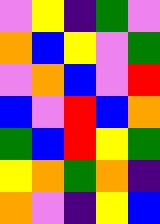[["violet", "yellow", "indigo", "green", "violet"], ["orange", "blue", "yellow", "violet", "green"], ["violet", "orange", "blue", "violet", "red"], ["blue", "violet", "red", "blue", "orange"], ["green", "blue", "red", "yellow", "green"], ["yellow", "orange", "green", "orange", "indigo"], ["orange", "violet", "indigo", "yellow", "blue"]]